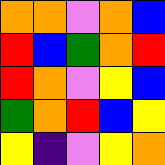[["orange", "orange", "violet", "orange", "blue"], ["red", "blue", "green", "orange", "red"], ["red", "orange", "violet", "yellow", "blue"], ["green", "orange", "red", "blue", "yellow"], ["yellow", "indigo", "violet", "yellow", "orange"]]